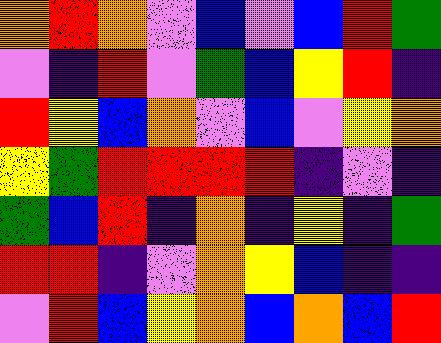[["orange", "red", "orange", "violet", "blue", "violet", "blue", "red", "green"], ["violet", "indigo", "red", "violet", "green", "blue", "yellow", "red", "indigo"], ["red", "yellow", "blue", "orange", "violet", "blue", "violet", "yellow", "orange"], ["yellow", "green", "red", "red", "red", "red", "indigo", "violet", "indigo"], ["green", "blue", "red", "indigo", "orange", "indigo", "yellow", "indigo", "green"], ["red", "red", "indigo", "violet", "orange", "yellow", "blue", "indigo", "indigo"], ["violet", "red", "blue", "yellow", "orange", "blue", "orange", "blue", "red"]]